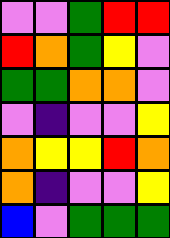[["violet", "violet", "green", "red", "red"], ["red", "orange", "green", "yellow", "violet"], ["green", "green", "orange", "orange", "violet"], ["violet", "indigo", "violet", "violet", "yellow"], ["orange", "yellow", "yellow", "red", "orange"], ["orange", "indigo", "violet", "violet", "yellow"], ["blue", "violet", "green", "green", "green"]]